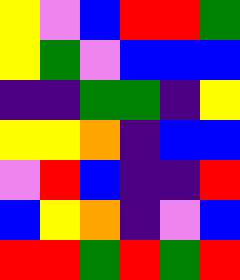[["yellow", "violet", "blue", "red", "red", "green"], ["yellow", "green", "violet", "blue", "blue", "blue"], ["indigo", "indigo", "green", "green", "indigo", "yellow"], ["yellow", "yellow", "orange", "indigo", "blue", "blue"], ["violet", "red", "blue", "indigo", "indigo", "red"], ["blue", "yellow", "orange", "indigo", "violet", "blue"], ["red", "red", "green", "red", "green", "red"]]